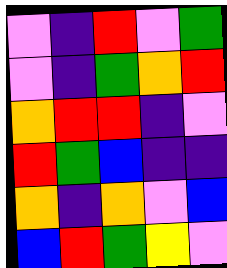[["violet", "indigo", "red", "violet", "green"], ["violet", "indigo", "green", "orange", "red"], ["orange", "red", "red", "indigo", "violet"], ["red", "green", "blue", "indigo", "indigo"], ["orange", "indigo", "orange", "violet", "blue"], ["blue", "red", "green", "yellow", "violet"]]